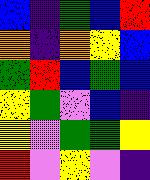[["blue", "indigo", "green", "blue", "red"], ["orange", "indigo", "orange", "yellow", "blue"], ["green", "red", "blue", "green", "blue"], ["yellow", "green", "violet", "blue", "indigo"], ["yellow", "violet", "green", "green", "yellow"], ["red", "violet", "yellow", "violet", "indigo"]]